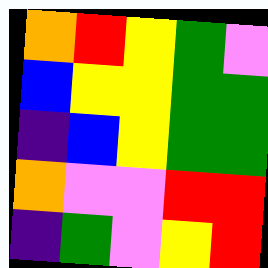[["orange", "red", "yellow", "green", "violet"], ["blue", "yellow", "yellow", "green", "green"], ["indigo", "blue", "yellow", "green", "green"], ["orange", "violet", "violet", "red", "red"], ["indigo", "green", "violet", "yellow", "red"]]